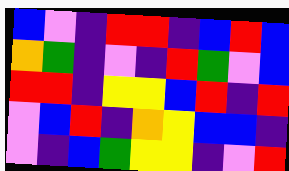[["blue", "violet", "indigo", "red", "red", "indigo", "blue", "red", "blue"], ["orange", "green", "indigo", "violet", "indigo", "red", "green", "violet", "blue"], ["red", "red", "indigo", "yellow", "yellow", "blue", "red", "indigo", "red"], ["violet", "blue", "red", "indigo", "orange", "yellow", "blue", "blue", "indigo"], ["violet", "indigo", "blue", "green", "yellow", "yellow", "indigo", "violet", "red"]]